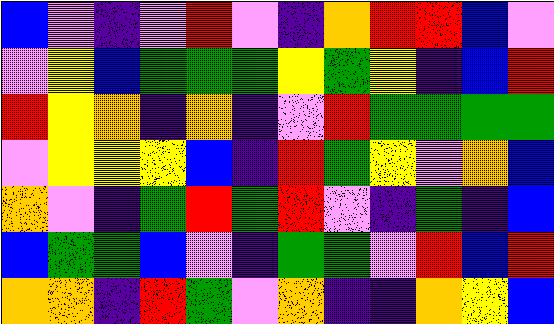[["blue", "violet", "indigo", "violet", "red", "violet", "indigo", "orange", "red", "red", "blue", "violet"], ["violet", "yellow", "blue", "green", "green", "green", "yellow", "green", "yellow", "indigo", "blue", "red"], ["red", "yellow", "orange", "indigo", "orange", "indigo", "violet", "red", "green", "green", "green", "green"], ["violet", "yellow", "yellow", "yellow", "blue", "indigo", "red", "green", "yellow", "violet", "orange", "blue"], ["orange", "violet", "indigo", "green", "red", "green", "red", "violet", "indigo", "green", "indigo", "blue"], ["blue", "green", "green", "blue", "violet", "indigo", "green", "green", "violet", "red", "blue", "red"], ["orange", "orange", "indigo", "red", "green", "violet", "orange", "indigo", "indigo", "orange", "yellow", "blue"]]